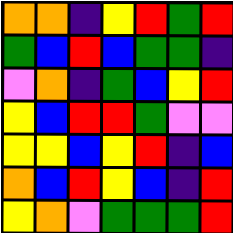[["orange", "orange", "indigo", "yellow", "red", "green", "red"], ["green", "blue", "red", "blue", "green", "green", "indigo"], ["violet", "orange", "indigo", "green", "blue", "yellow", "red"], ["yellow", "blue", "red", "red", "green", "violet", "violet"], ["yellow", "yellow", "blue", "yellow", "red", "indigo", "blue"], ["orange", "blue", "red", "yellow", "blue", "indigo", "red"], ["yellow", "orange", "violet", "green", "green", "green", "red"]]